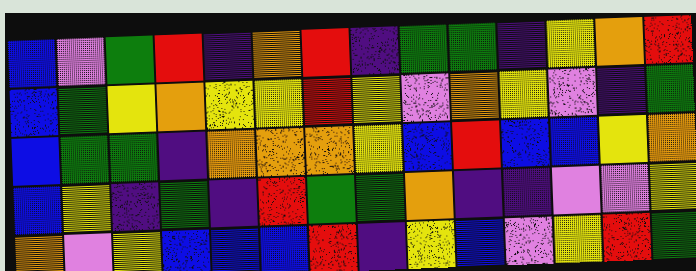[["blue", "violet", "green", "red", "indigo", "orange", "red", "indigo", "green", "green", "indigo", "yellow", "orange", "red"], ["blue", "green", "yellow", "orange", "yellow", "yellow", "red", "yellow", "violet", "orange", "yellow", "violet", "indigo", "green"], ["blue", "green", "green", "indigo", "orange", "orange", "orange", "yellow", "blue", "red", "blue", "blue", "yellow", "orange"], ["blue", "yellow", "indigo", "green", "indigo", "red", "green", "green", "orange", "indigo", "indigo", "violet", "violet", "yellow"], ["orange", "violet", "yellow", "blue", "blue", "blue", "red", "indigo", "yellow", "blue", "violet", "yellow", "red", "green"]]